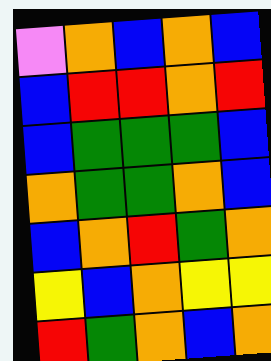[["violet", "orange", "blue", "orange", "blue"], ["blue", "red", "red", "orange", "red"], ["blue", "green", "green", "green", "blue"], ["orange", "green", "green", "orange", "blue"], ["blue", "orange", "red", "green", "orange"], ["yellow", "blue", "orange", "yellow", "yellow"], ["red", "green", "orange", "blue", "orange"]]